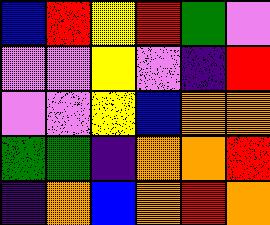[["blue", "red", "yellow", "red", "green", "violet"], ["violet", "violet", "yellow", "violet", "indigo", "red"], ["violet", "violet", "yellow", "blue", "orange", "orange"], ["green", "green", "indigo", "orange", "orange", "red"], ["indigo", "orange", "blue", "orange", "red", "orange"]]